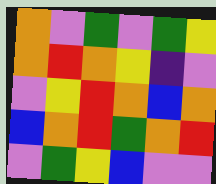[["orange", "violet", "green", "violet", "green", "yellow"], ["orange", "red", "orange", "yellow", "indigo", "violet"], ["violet", "yellow", "red", "orange", "blue", "orange"], ["blue", "orange", "red", "green", "orange", "red"], ["violet", "green", "yellow", "blue", "violet", "violet"]]